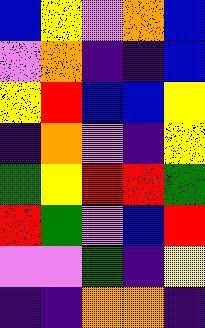[["blue", "yellow", "violet", "orange", "blue"], ["violet", "orange", "indigo", "indigo", "blue"], ["yellow", "red", "blue", "blue", "yellow"], ["indigo", "orange", "violet", "indigo", "yellow"], ["green", "yellow", "red", "red", "green"], ["red", "green", "violet", "blue", "red"], ["violet", "violet", "green", "indigo", "yellow"], ["indigo", "indigo", "orange", "orange", "indigo"]]